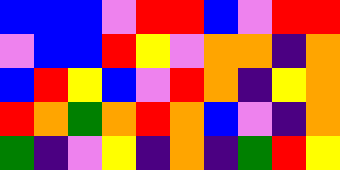[["blue", "blue", "blue", "violet", "red", "red", "blue", "violet", "red", "red"], ["violet", "blue", "blue", "red", "yellow", "violet", "orange", "orange", "indigo", "orange"], ["blue", "red", "yellow", "blue", "violet", "red", "orange", "indigo", "yellow", "orange"], ["red", "orange", "green", "orange", "red", "orange", "blue", "violet", "indigo", "orange"], ["green", "indigo", "violet", "yellow", "indigo", "orange", "indigo", "green", "red", "yellow"]]